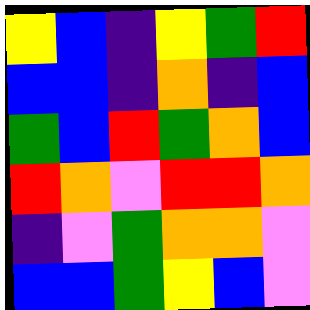[["yellow", "blue", "indigo", "yellow", "green", "red"], ["blue", "blue", "indigo", "orange", "indigo", "blue"], ["green", "blue", "red", "green", "orange", "blue"], ["red", "orange", "violet", "red", "red", "orange"], ["indigo", "violet", "green", "orange", "orange", "violet"], ["blue", "blue", "green", "yellow", "blue", "violet"]]